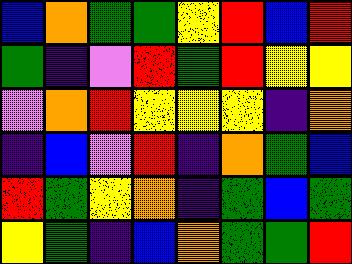[["blue", "orange", "green", "green", "yellow", "red", "blue", "red"], ["green", "indigo", "violet", "red", "green", "red", "yellow", "yellow"], ["violet", "orange", "red", "yellow", "yellow", "yellow", "indigo", "orange"], ["indigo", "blue", "violet", "red", "indigo", "orange", "green", "blue"], ["red", "green", "yellow", "orange", "indigo", "green", "blue", "green"], ["yellow", "green", "indigo", "blue", "orange", "green", "green", "red"]]